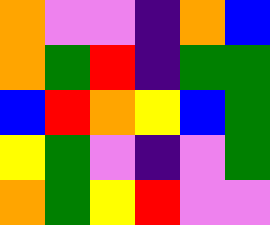[["orange", "violet", "violet", "indigo", "orange", "blue"], ["orange", "green", "red", "indigo", "green", "green"], ["blue", "red", "orange", "yellow", "blue", "green"], ["yellow", "green", "violet", "indigo", "violet", "green"], ["orange", "green", "yellow", "red", "violet", "violet"]]